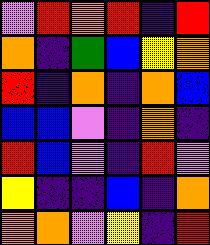[["violet", "red", "orange", "red", "indigo", "red"], ["orange", "indigo", "green", "blue", "yellow", "orange"], ["red", "indigo", "orange", "indigo", "orange", "blue"], ["blue", "blue", "violet", "indigo", "orange", "indigo"], ["red", "blue", "violet", "indigo", "red", "violet"], ["yellow", "indigo", "indigo", "blue", "indigo", "orange"], ["orange", "orange", "violet", "yellow", "indigo", "red"]]